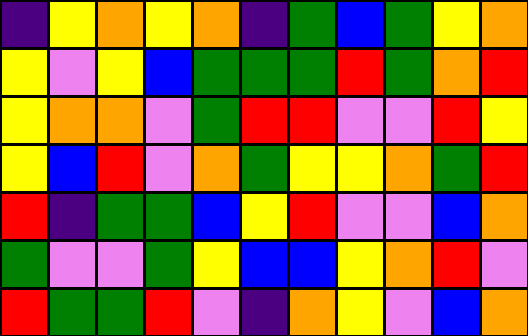[["indigo", "yellow", "orange", "yellow", "orange", "indigo", "green", "blue", "green", "yellow", "orange"], ["yellow", "violet", "yellow", "blue", "green", "green", "green", "red", "green", "orange", "red"], ["yellow", "orange", "orange", "violet", "green", "red", "red", "violet", "violet", "red", "yellow"], ["yellow", "blue", "red", "violet", "orange", "green", "yellow", "yellow", "orange", "green", "red"], ["red", "indigo", "green", "green", "blue", "yellow", "red", "violet", "violet", "blue", "orange"], ["green", "violet", "violet", "green", "yellow", "blue", "blue", "yellow", "orange", "red", "violet"], ["red", "green", "green", "red", "violet", "indigo", "orange", "yellow", "violet", "blue", "orange"]]